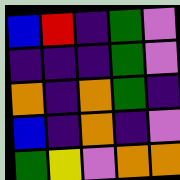[["blue", "red", "indigo", "green", "violet"], ["indigo", "indigo", "indigo", "green", "violet"], ["orange", "indigo", "orange", "green", "indigo"], ["blue", "indigo", "orange", "indigo", "violet"], ["green", "yellow", "violet", "orange", "orange"]]